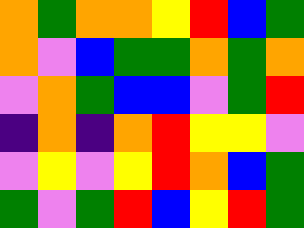[["orange", "green", "orange", "orange", "yellow", "red", "blue", "green"], ["orange", "violet", "blue", "green", "green", "orange", "green", "orange"], ["violet", "orange", "green", "blue", "blue", "violet", "green", "red"], ["indigo", "orange", "indigo", "orange", "red", "yellow", "yellow", "violet"], ["violet", "yellow", "violet", "yellow", "red", "orange", "blue", "green"], ["green", "violet", "green", "red", "blue", "yellow", "red", "green"]]